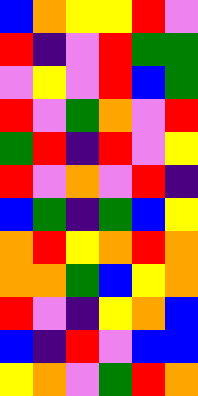[["blue", "orange", "yellow", "yellow", "red", "violet"], ["red", "indigo", "violet", "red", "green", "green"], ["violet", "yellow", "violet", "red", "blue", "green"], ["red", "violet", "green", "orange", "violet", "red"], ["green", "red", "indigo", "red", "violet", "yellow"], ["red", "violet", "orange", "violet", "red", "indigo"], ["blue", "green", "indigo", "green", "blue", "yellow"], ["orange", "red", "yellow", "orange", "red", "orange"], ["orange", "orange", "green", "blue", "yellow", "orange"], ["red", "violet", "indigo", "yellow", "orange", "blue"], ["blue", "indigo", "red", "violet", "blue", "blue"], ["yellow", "orange", "violet", "green", "red", "orange"]]